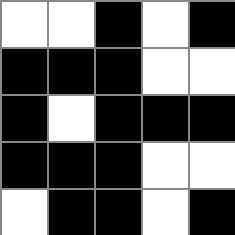[["white", "white", "black", "white", "black"], ["black", "black", "black", "white", "white"], ["black", "white", "black", "black", "black"], ["black", "black", "black", "white", "white"], ["white", "black", "black", "white", "black"]]